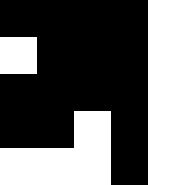[["black", "black", "black", "black", "white"], ["white", "black", "black", "black", "white"], ["black", "black", "black", "black", "white"], ["black", "black", "white", "black", "white"], ["white", "white", "white", "black", "white"]]